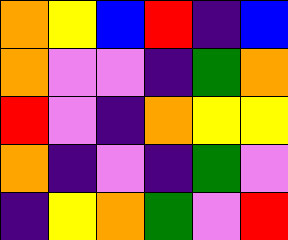[["orange", "yellow", "blue", "red", "indigo", "blue"], ["orange", "violet", "violet", "indigo", "green", "orange"], ["red", "violet", "indigo", "orange", "yellow", "yellow"], ["orange", "indigo", "violet", "indigo", "green", "violet"], ["indigo", "yellow", "orange", "green", "violet", "red"]]